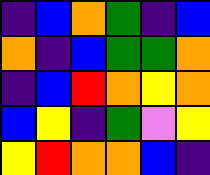[["indigo", "blue", "orange", "green", "indigo", "blue"], ["orange", "indigo", "blue", "green", "green", "orange"], ["indigo", "blue", "red", "orange", "yellow", "orange"], ["blue", "yellow", "indigo", "green", "violet", "yellow"], ["yellow", "red", "orange", "orange", "blue", "indigo"]]